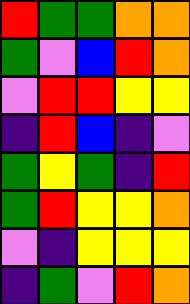[["red", "green", "green", "orange", "orange"], ["green", "violet", "blue", "red", "orange"], ["violet", "red", "red", "yellow", "yellow"], ["indigo", "red", "blue", "indigo", "violet"], ["green", "yellow", "green", "indigo", "red"], ["green", "red", "yellow", "yellow", "orange"], ["violet", "indigo", "yellow", "yellow", "yellow"], ["indigo", "green", "violet", "red", "orange"]]